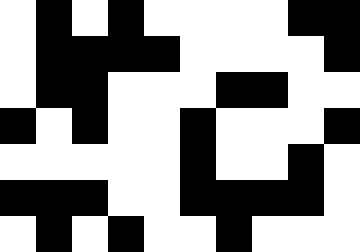[["white", "black", "white", "black", "white", "white", "white", "white", "black", "black"], ["white", "black", "black", "black", "black", "white", "white", "white", "white", "black"], ["white", "black", "black", "white", "white", "white", "black", "black", "white", "white"], ["black", "white", "black", "white", "white", "black", "white", "white", "white", "black"], ["white", "white", "white", "white", "white", "black", "white", "white", "black", "white"], ["black", "black", "black", "white", "white", "black", "black", "black", "black", "white"], ["white", "black", "white", "black", "white", "white", "black", "white", "white", "white"]]